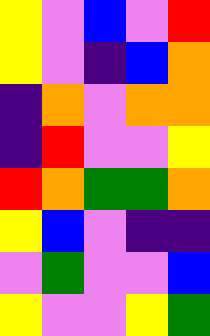[["yellow", "violet", "blue", "violet", "red"], ["yellow", "violet", "indigo", "blue", "orange"], ["indigo", "orange", "violet", "orange", "orange"], ["indigo", "red", "violet", "violet", "yellow"], ["red", "orange", "green", "green", "orange"], ["yellow", "blue", "violet", "indigo", "indigo"], ["violet", "green", "violet", "violet", "blue"], ["yellow", "violet", "violet", "yellow", "green"]]